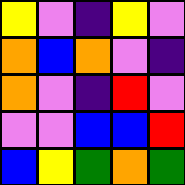[["yellow", "violet", "indigo", "yellow", "violet"], ["orange", "blue", "orange", "violet", "indigo"], ["orange", "violet", "indigo", "red", "violet"], ["violet", "violet", "blue", "blue", "red"], ["blue", "yellow", "green", "orange", "green"]]